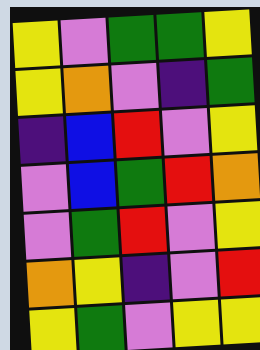[["yellow", "violet", "green", "green", "yellow"], ["yellow", "orange", "violet", "indigo", "green"], ["indigo", "blue", "red", "violet", "yellow"], ["violet", "blue", "green", "red", "orange"], ["violet", "green", "red", "violet", "yellow"], ["orange", "yellow", "indigo", "violet", "red"], ["yellow", "green", "violet", "yellow", "yellow"]]